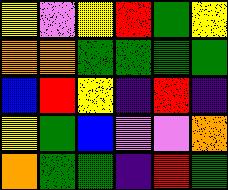[["yellow", "violet", "yellow", "red", "green", "yellow"], ["orange", "orange", "green", "green", "green", "green"], ["blue", "red", "yellow", "indigo", "red", "indigo"], ["yellow", "green", "blue", "violet", "violet", "orange"], ["orange", "green", "green", "indigo", "red", "green"]]